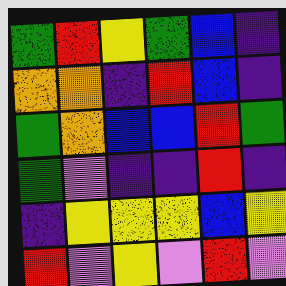[["green", "red", "yellow", "green", "blue", "indigo"], ["orange", "orange", "indigo", "red", "blue", "indigo"], ["green", "orange", "blue", "blue", "red", "green"], ["green", "violet", "indigo", "indigo", "red", "indigo"], ["indigo", "yellow", "yellow", "yellow", "blue", "yellow"], ["red", "violet", "yellow", "violet", "red", "violet"]]